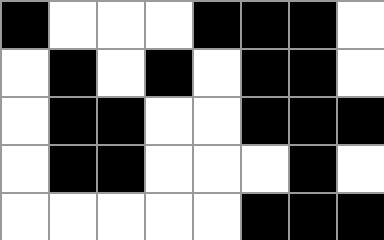[["black", "white", "white", "white", "black", "black", "black", "white"], ["white", "black", "white", "black", "white", "black", "black", "white"], ["white", "black", "black", "white", "white", "black", "black", "black"], ["white", "black", "black", "white", "white", "white", "black", "white"], ["white", "white", "white", "white", "white", "black", "black", "black"]]